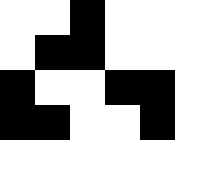[["white", "white", "black", "white", "white", "white"], ["white", "black", "black", "white", "white", "white"], ["black", "white", "white", "black", "black", "white"], ["black", "black", "white", "white", "black", "white"], ["white", "white", "white", "white", "white", "white"]]